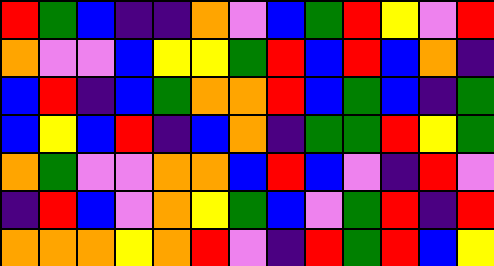[["red", "green", "blue", "indigo", "indigo", "orange", "violet", "blue", "green", "red", "yellow", "violet", "red"], ["orange", "violet", "violet", "blue", "yellow", "yellow", "green", "red", "blue", "red", "blue", "orange", "indigo"], ["blue", "red", "indigo", "blue", "green", "orange", "orange", "red", "blue", "green", "blue", "indigo", "green"], ["blue", "yellow", "blue", "red", "indigo", "blue", "orange", "indigo", "green", "green", "red", "yellow", "green"], ["orange", "green", "violet", "violet", "orange", "orange", "blue", "red", "blue", "violet", "indigo", "red", "violet"], ["indigo", "red", "blue", "violet", "orange", "yellow", "green", "blue", "violet", "green", "red", "indigo", "red"], ["orange", "orange", "orange", "yellow", "orange", "red", "violet", "indigo", "red", "green", "red", "blue", "yellow"]]